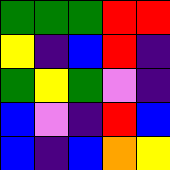[["green", "green", "green", "red", "red"], ["yellow", "indigo", "blue", "red", "indigo"], ["green", "yellow", "green", "violet", "indigo"], ["blue", "violet", "indigo", "red", "blue"], ["blue", "indigo", "blue", "orange", "yellow"]]